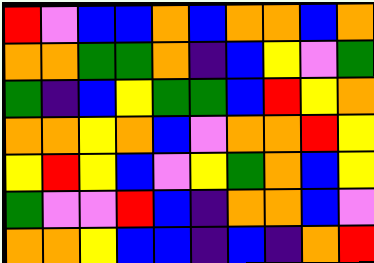[["red", "violet", "blue", "blue", "orange", "blue", "orange", "orange", "blue", "orange"], ["orange", "orange", "green", "green", "orange", "indigo", "blue", "yellow", "violet", "green"], ["green", "indigo", "blue", "yellow", "green", "green", "blue", "red", "yellow", "orange"], ["orange", "orange", "yellow", "orange", "blue", "violet", "orange", "orange", "red", "yellow"], ["yellow", "red", "yellow", "blue", "violet", "yellow", "green", "orange", "blue", "yellow"], ["green", "violet", "violet", "red", "blue", "indigo", "orange", "orange", "blue", "violet"], ["orange", "orange", "yellow", "blue", "blue", "indigo", "blue", "indigo", "orange", "red"]]